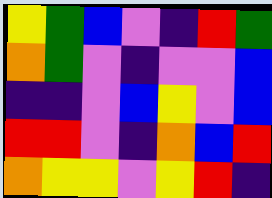[["yellow", "green", "blue", "violet", "indigo", "red", "green"], ["orange", "green", "violet", "indigo", "violet", "violet", "blue"], ["indigo", "indigo", "violet", "blue", "yellow", "violet", "blue"], ["red", "red", "violet", "indigo", "orange", "blue", "red"], ["orange", "yellow", "yellow", "violet", "yellow", "red", "indigo"]]